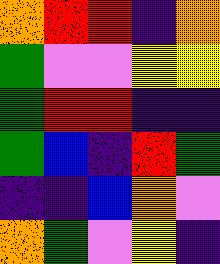[["orange", "red", "red", "indigo", "orange"], ["green", "violet", "violet", "yellow", "yellow"], ["green", "red", "red", "indigo", "indigo"], ["green", "blue", "indigo", "red", "green"], ["indigo", "indigo", "blue", "orange", "violet"], ["orange", "green", "violet", "yellow", "indigo"]]